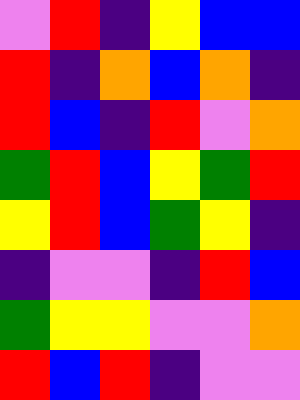[["violet", "red", "indigo", "yellow", "blue", "blue"], ["red", "indigo", "orange", "blue", "orange", "indigo"], ["red", "blue", "indigo", "red", "violet", "orange"], ["green", "red", "blue", "yellow", "green", "red"], ["yellow", "red", "blue", "green", "yellow", "indigo"], ["indigo", "violet", "violet", "indigo", "red", "blue"], ["green", "yellow", "yellow", "violet", "violet", "orange"], ["red", "blue", "red", "indigo", "violet", "violet"]]